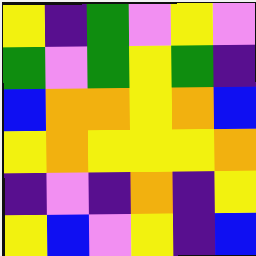[["yellow", "indigo", "green", "violet", "yellow", "violet"], ["green", "violet", "green", "yellow", "green", "indigo"], ["blue", "orange", "orange", "yellow", "orange", "blue"], ["yellow", "orange", "yellow", "yellow", "yellow", "orange"], ["indigo", "violet", "indigo", "orange", "indigo", "yellow"], ["yellow", "blue", "violet", "yellow", "indigo", "blue"]]